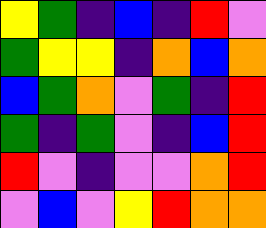[["yellow", "green", "indigo", "blue", "indigo", "red", "violet"], ["green", "yellow", "yellow", "indigo", "orange", "blue", "orange"], ["blue", "green", "orange", "violet", "green", "indigo", "red"], ["green", "indigo", "green", "violet", "indigo", "blue", "red"], ["red", "violet", "indigo", "violet", "violet", "orange", "red"], ["violet", "blue", "violet", "yellow", "red", "orange", "orange"]]